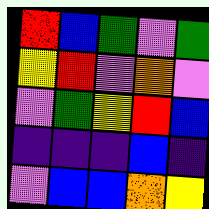[["red", "blue", "green", "violet", "green"], ["yellow", "red", "violet", "orange", "violet"], ["violet", "green", "yellow", "red", "blue"], ["indigo", "indigo", "indigo", "blue", "indigo"], ["violet", "blue", "blue", "orange", "yellow"]]